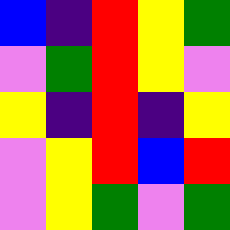[["blue", "indigo", "red", "yellow", "green"], ["violet", "green", "red", "yellow", "violet"], ["yellow", "indigo", "red", "indigo", "yellow"], ["violet", "yellow", "red", "blue", "red"], ["violet", "yellow", "green", "violet", "green"]]